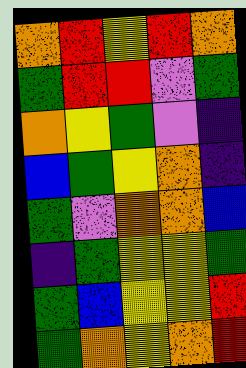[["orange", "red", "yellow", "red", "orange"], ["green", "red", "red", "violet", "green"], ["orange", "yellow", "green", "violet", "indigo"], ["blue", "green", "yellow", "orange", "indigo"], ["green", "violet", "orange", "orange", "blue"], ["indigo", "green", "yellow", "yellow", "green"], ["green", "blue", "yellow", "yellow", "red"], ["green", "orange", "yellow", "orange", "red"]]